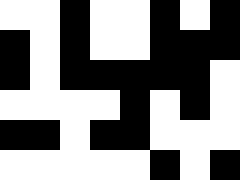[["white", "white", "black", "white", "white", "black", "white", "black"], ["black", "white", "black", "white", "white", "black", "black", "black"], ["black", "white", "black", "black", "black", "black", "black", "white"], ["white", "white", "white", "white", "black", "white", "black", "white"], ["black", "black", "white", "black", "black", "white", "white", "white"], ["white", "white", "white", "white", "white", "black", "white", "black"]]